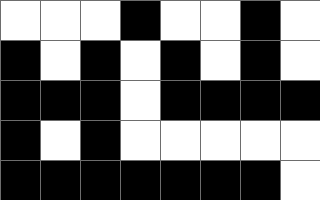[["white", "white", "white", "black", "white", "white", "black", "white"], ["black", "white", "black", "white", "black", "white", "black", "white"], ["black", "black", "black", "white", "black", "black", "black", "black"], ["black", "white", "black", "white", "white", "white", "white", "white"], ["black", "black", "black", "black", "black", "black", "black", "white"]]